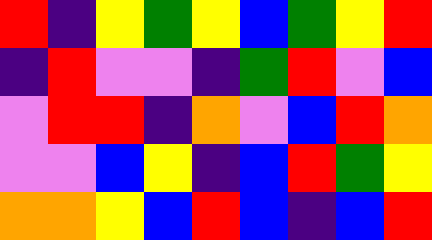[["red", "indigo", "yellow", "green", "yellow", "blue", "green", "yellow", "red"], ["indigo", "red", "violet", "violet", "indigo", "green", "red", "violet", "blue"], ["violet", "red", "red", "indigo", "orange", "violet", "blue", "red", "orange"], ["violet", "violet", "blue", "yellow", "indigo", "blue", "red", "green", "yellow"], ["orange", "orange", "yellow", "blue", "red", "blue", "indigo", "blue", "red"]]